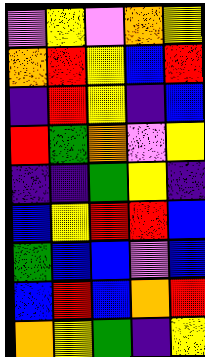[["violet", "yellow", "violet", "orange", "yellow"], ["orange", "red", "yellow", "blue", "red"], ["indigo", "red", "yellow", "indigo", "blue"], ["red", "green", "orange", "violet", "yellow"], ["indigo", "indigo", "green", "yellow", "indigo"], ["blue", "yellow", "red", "red", "blue"], ["green", "blue", "blue", "violet", "blue"], ["blue", "red", "blue", "orange", "red"], ["orange", "yellow", "green", "indigo", "yellow"]]